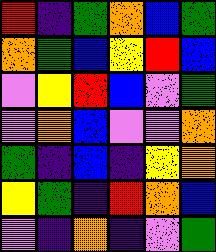[["red", "indigo", "green", "orange", "blue", "green"], ["orange", "green", "blue", "yellow", "red", "blue"], ["violet", "yellow", "red", "blue", "violet", "green"], ["violet", "orange", "blue", "violet", "violet", "orange"], ["green", "indigo", "blue", "indigo", "yellow", "orange"], ["yellow", "green", "indigo", "red", "orange", "blue"], ["violet", "indigo", "orange", "indigo", "violet", "green"]]